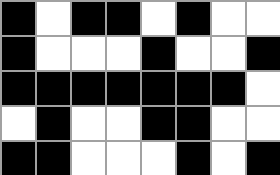[["black", "white", "black", "black", "white", "black", "white", "white"], ["black", "white", "white", "white", "black", "white", "white", "black"], ["black", "black", "black", "black", "black", "black", "black", "white"], ["white", "black", "white", "white", "black", "black", "white", "white"], ["black", "black", "white", "white", "white", "black", "white", "black"]]